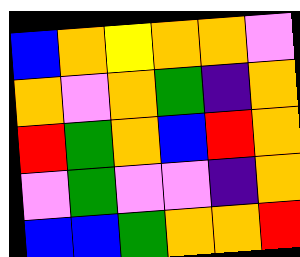[["blue", "orange", "yellow", "orange", "orange", "violet"], ["orange", "violet", "orange", "green", "indigo", "orange"], ["red", "green", "orange", "blue", "red", "orange"], ["violet", "green", "violet", "violet", "indigo", "orange"], ["blue", "blue", "green", "orange", "orange", "red"]]